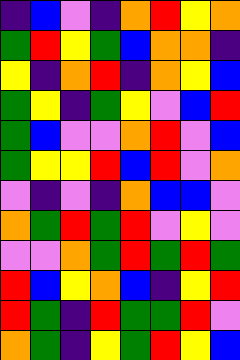[["indigo", "blue", "violet", "indigo", "orange", "red", "yellow", "orange"], ["green", "red", "yellow", "green", "blue", "orange", "orange", "indigo"], ["yellow", "indigo", "orange", "red", "indigo", "orange", "yellow", "blue"], ["green", "yellow", "indigo", "green", "yellow", "violet", "blue", "red"], ["green", "blue", "violet", "violet", "orange", "red", "violet", "blue"], ["green", "yellow", "yellow", "red", "blue", "red", "violet", "orange"], ["violet", "indigo", "violet", "indigo", "orange", "blue", "blue", "violet"], ["orange", "green", "red", "green", "red", "violet", "yellow", "violet"], ["violet", "violet", "orange", "green", "red", "green", "red", "green"], ["red", "blue", "yellow", "orange", "blue", "indigo", "yellow", "red"], ["red", "green", "indigo", "red", "green", "green", "red", "violet"], ["orange", "green", "indigo", "yellow", "green", "red", "yellow", "blue"]]